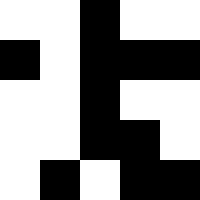[["white", "white", "black", "white", "white"], ["black", "white", "black", "black", "black"], ["white", "white", "black", "white", "white"], ["white", "white", "black", "black", "white"], ["white", "black", "white", "black", "black"]]